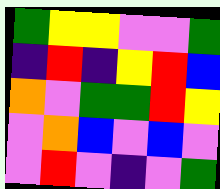[["green", "yellow", "yellow", "violet", "violet", "green"], ["indigo", "red", "indigo", "yellow", "red", "blue"], ["orange", "violet", "green", "green", "red", "yellow"], ["violet", "orange", "blue", "violet", "blue", "violet"], ["violet", "red", "violet", "indigo", "violet", "green"]]